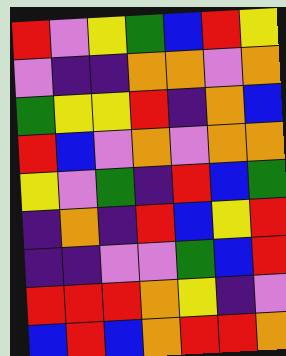[["red", "violet", "yellow", "green", "blue", "red", "yellow"], ["violet", "indigo", "indigo", "orange", "orange", "violet", "orange"], ["green", "yellow", "yellow", "red", "indigo", "orange", "blue"], ["red", "blue", "violet", "orange", "violet", "orange", "orange"], ["yellow", "violet", "green", "indigo", "red", "blue", "green"], ["indigo", "orange", "indigo", "red", "blue", "yellow", "red"], ["indigo", "indigo", "violet", "violet", "green", "blue", "red"], ["red", "red", "red", "orange", "yellow", "indigo", "violet"], ["blue", "red", "blue", "orange", "red", "red", "orange"]]